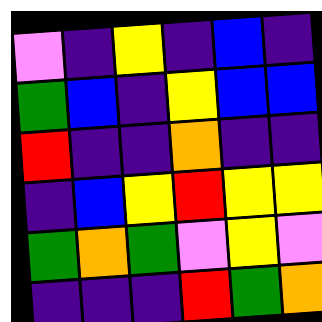[["violet", "indigo", "yellow", "indigo", "blue", "indigo"], ["green", "blue", "indigo", "yellow", "blue", "blue"], ["red", "indigo", "indigo", "orange", "indigo", "indigo"], ["indigo", "blue", "yellow", "red", "yellow", "yellow"], ["green", "orange", "green", "violet", "yellow", "violet"], ["indigo", "indigo", "indigo", "red", "green", "orange"]]